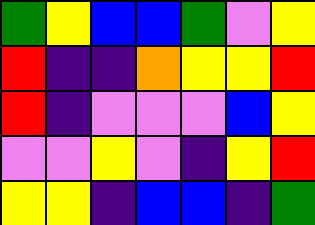[["green", "yellow", "blue", "blue", "green", "violet", "yellow"], ["red", "indigo", "indigo", "orange", "yellow", "yellow", "red"], ["red", "indigo", "violet", "violet", "violet", "blue", "yellow"], ["violet", "violet", "yellow", "violet", "indigo", "yellow", "red"], ["yellow", "yellow", "indigo", "blue", "blue", "indigo", "green"]]